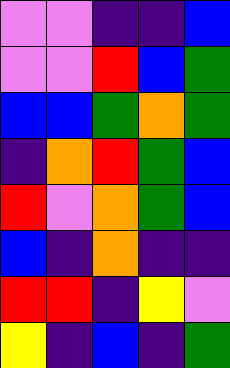[["violet", "violet", "indigo", "indigo", "blue"], ["violet", "violet", "red", "blue", "green"], ["blue", "blue", "green", "orange", "green"], ["indigo", "orange", "red", "green", "blue"], ["red", "violet", "orange", "green", "blue"], ["blue", "indigo", "orange", "indigo", "indigo"], ["red", "red", "indigo", "yellow", "violet"], ["yellow", "indigo", "blue", "indigo", "green"]]